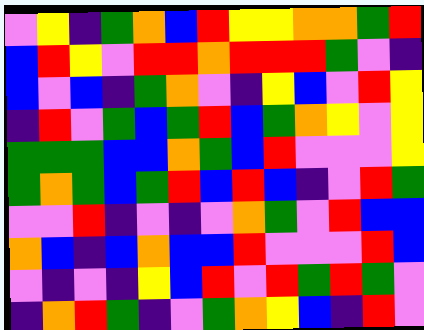[["violet", "yellow", "indigo", "green", "orange", "blue", "red", "yellow", "yellow", "orange", "orange", "green", "red"], ["blue", "red", "yellow", "violet", "red", "red", "orange", "red", "red", "red", "green", "violet", "indigo"], ["blue", "violet", "blue", "indigo", "green", "orange", "violet", "indigo", "yellow", "blue", "violet", "red", "yellow"], ["indigo", "red", "violet", "green", "blue", "green", "red", "blue", "green", "orange", "yellow", "violet", "yellow"], ["green", "green", "green", "blue", "blue", "orange", "green", "blue", "red", "violet", "violet", "violet", "yellow"], ["green", "orange", "green", "blue", "green", "red", "blue", "red", "blue", "indigo", "violet", "red", "green"], ["violet", "violet", "red", "indigo", "violet", "indigo", "violet", "orange", "green", "violet", "red", "blue", "blue"], ["orange", "blue", "indigo", "blue", "orange", "blue", "blue", "red", "violet", "violet", "violet", "red", "blue"], ["violet", "indigo", "violet", "indigo", "yellow", "blue", "red", "violet", "red", "green", "red", "green", "violet"], ["indigo", "orange", "red", "green", "indigo", "violet", "green", "orange", "yellow", "blue", "indigo", "red", "violet"]]